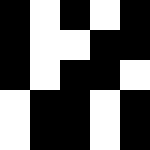[["black", "white", "black", "white", "black"], ["black", "white", "white", "black", "black"], ["black", "white", "black", "black", "white"], ["white", "black", "black", "white", "black"], ["white", "black", "black", "white", "black"]]